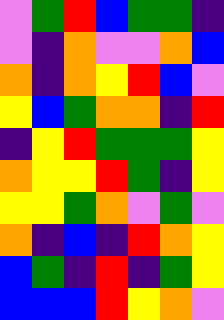[["violet", "green", "red", "blue", "green", "green", "indigo"], ["violet", "indigo", "orange", "violet", "violet", "orange", "blue"], ["orange", "indigo", "orange", "yellow", "red", "blue", "violet"], ["yellow", "blue", "green", "orange", "orange", "indigo", "red"], ["indigo", "yellow", "red", "green", "green", "green", "yellow"], ["orange", "yellow", "yellow", "red", "green", "indigo", "yellow"], ["yellow", "yellow", "green", "orange", "violet", "green", "violet"], ["orange", "indigo", "blue", "indigo", "red", "orange", "yellow"], ["blue", "green", "indigo", "red", "indigo", "green", "yellow"], ["blue", "blue", "blue", "red", "yellow", "orange", "violet"]]